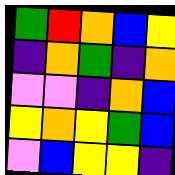[["green", "red", "orange", "blue", "yellow"], ["indigo", "orange", "green", "indigo", "orange"], ["violet", "violet", "indigo", "orange", "blue"], ["yellow", "orange", "yellow", "green", "blue"], ["violet", "blue", "yellow", "yellow", "indigo"]]